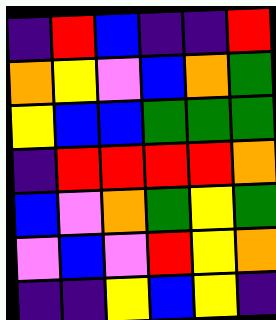[["indigo", "red", "blue", "indigo", "indigo", "red"], ["orange", "yellow", "violet", "blue", "orange", "green"], ["yellow", "blue", "blue", "green", "green", "green"], ["indigo", "red", "red", "red", "red", "orange"], ["blue", "violet", "orange", "green", "yellow", "green"], ["violet", "blue", "violet", "red", "yellow", "orange"], ["indigo", "indigo", "yellow", "blue", "yellow", "indigo"]]